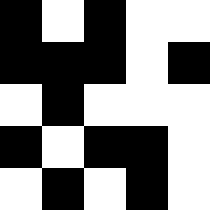[["black", "white", "black", "white", "white"], ["black", "black", "black", "white", "black"], ["white", "black", "white", "white", "white"], ["black", "white", "black", "black", "white"], ["white", "black", "white", "black", "white"]]